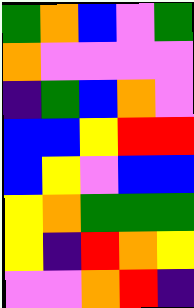[["green", "orange", "blue", "violet", "green"], ["orange", "violet", "violet", "violet", "violet"], ["indigo", "green", "blue", "orange", "violet"], ["blue", "blue", "yellow", "red", "red"], ["blue", "yellow", "violet", "blue", "blue"], ["yellow", "orange", "green", "green", "green"], ["yellow", "indigo", "red", "orange", "yellow"], ["violet", "violet", "orange", "red", "indigo"]]